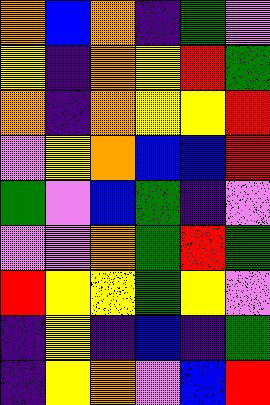[["orange", "blue", "orange", "indigo", "green", "violet"], ["yellow", "indigo", "orange", "yellow", "red", "green"], ["orange", "indigo", "orange", "yellow", "yellow", "red"], ["violet", "yellow", "orange", "blue", "blue", "red"], ["green", "violet", "blue", "green", "indigo", "violet"], ["violet", "violet", "orange", "green", "red", "green"], ["red", "yellow", "yellow", "green", "yellow", "violet"], ["indigo", "yellow", "indigo", "blue", "indigo", "green"], ["indigo", "yellow", "orange", "violet", "blue", "red"]]